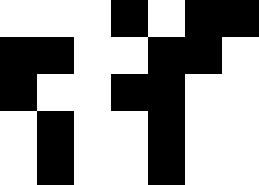[["white", "white", "white", "black", "white", "black", "black"], ["black", "black", "white", "white", "black", "black", "white"], ["black", "white", "white", "black", "black", "white", "white"], ["white", "black", "white", "white", "black", "white", "white"], ["white", "black", "white", "white", "black", "white", "white"]]